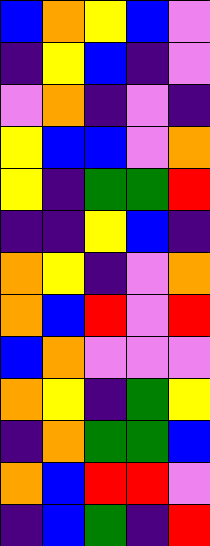[["blue", "orange", "yellow", "blue", "violet"], ["indigo", "yellow", "blue", "indigo", "violet"], ["violet", "orange", "indigo", "violet", "indigo"], ["yellow", "blue", "blue", "violet", "orange"], ["yellow", "indigo", "green", "green", "red"], ["indigo", "indigo", "yellow", "blue", "indigo"], ["orange", "yellow", "indigo", "violet", "orange"], ["orange", "blue", "red", "violet", "red"], ["blue", "orange", "violet", "violet", "violet"], ["orange", "yellow", "indigo", "green", "yellow"], ["indigo", "orange", "green", "green", "blue"], ["orange", "blue", "red", "red", "violet"], ["indigo", "blue", "green", "indigo", "red"]]